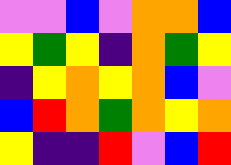[["violet", "violet", "blue", "violet", "orange", "orange", "blue"], ["yellow", "green", "yellow", "indigo", "orange", "green", "yellow"], ["indigo", "yellow", "orange", "yellow", "orange", "blue", "violet"], ["blue", "red", "orange", "green", "orange", "yellow", "orange"], ["yellow", "indigo", "indigo", "red", "violet", "blue", "red"]]